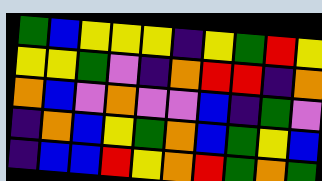[["green", "blue", "yellow", "yellow", "yellow", "indigo", "yellow", "green", "red", "yellow"], ["yellow", "yellow", "green", "violet", "indigo", "orange", "red", "red", "indigo", "orange"], ["orange", "blue", "violet", "orange", "violet", "violet", "blue", "indigo", "green", "violet"], ["indigo", "orange", "blue", "yellow", "green", "orange", "blue", "green", "yellow", "blue"], ["indigo", "blue", "blue", "red", "yellow", "orange", "red", "green", "orange", "green"]]